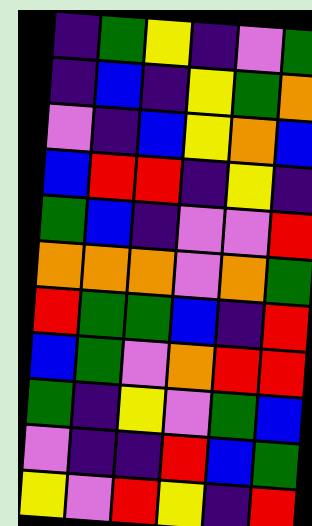[["indigo", "green", "yellow", "indigo", "violet", "green"], ["indigo", "blue", "indigo", "yellow", "green", "orange"], ["violet", "indigo", "blue", "yellow", "orange", "blue"], ["blue", "red", "red", "indigo", "yellow", "indigo"], ["green", "blue", "indigo", "violet", "violet", "red"], ["orange", "orange", "orange", "violet", "orange", "green"], ["red", "green", "green", "blue", "indigo", "red"], ["blue", "green", "violet", "orange", "red", "red"], ["green", "indigo", "yellow", "violet", "green", "blue"], ["violet", "indigo", "indigo", "red", "blue", "green"], ["yellow", "violet", "red", "yellow", "indigo", "red"]]